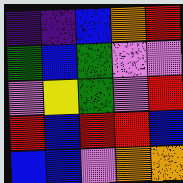[["indigo", "indigo", "blue", "orange", "red"], ["green", "blue", "green", "violet", "violet"], ["violet", "yellow", "green", "violet", "red"], ["red", "blue", "red", "red", "blue"], ["blue", "blue", "violet", "orange", "orange"]]